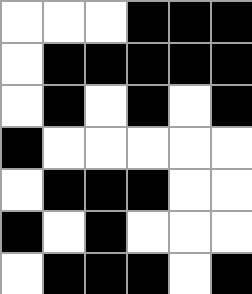[["white", "white", "white", "black", "black", "black"], ["white", "black", "black", "black", "black", "black"], ["white", "black", "white", "black", "white", "black"], ["black", "white", "white", "white", "white", "white"], ["white", "black", "black", "black", "white", "white"], ["black", "white", "black", "white", "white", "white"], ["white", "black", "black", "black", "white", "black"]]